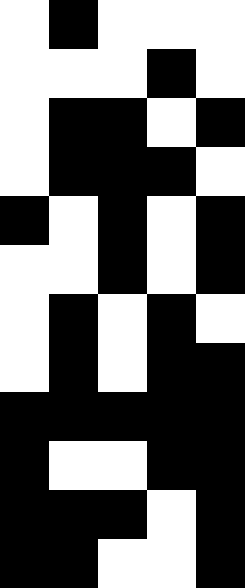[["white", "black", "white", "white", "white"], ["white", "white", "white", "black", "white"], ["white", "black", "black", "white", "black"], ["white", "black", "black", "black", "white"], ["black", "white", "black", "white", "black"], ["white", "white", "black", "white", "black"], ["white", "black", "white", "black", "white"], ["white", "black", "white", "black", "black"], ["black", "black", "black", "black", "black"], ["black", "white", "white", "black", "black"], ["black", "black", "black", "white", "black"], ["black", "black", "white", "white", "black"]]